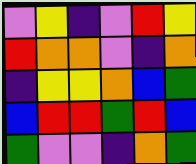[["violet", "yellow", "indigo", "violet", "red", "yellow"], ["red", "orange", "orange", "violet", "indigo", "orange"], ["indigo", "yellow", "yellow", "orange", "blue", "green"], ["blue", "red", "red", "green", "red", "blue"], ["green", "violet", "violet", "indigo", "orange", "green"]]